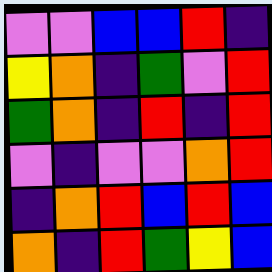[["violet", "violet", "blue", "blue", "red", "indigo"], ["yellow", "orange", "indigo", "green", "violet", "red"], ["green", "orange", "indigo", "red", "indigo", "red"], ["violet", "indigo", "violet", "violet", "orange", "red"], ["indigo", "orange", "red", "blue", "red", "blue"], ["orange", "indigo", "red", "green", "yellow", "blue"]]